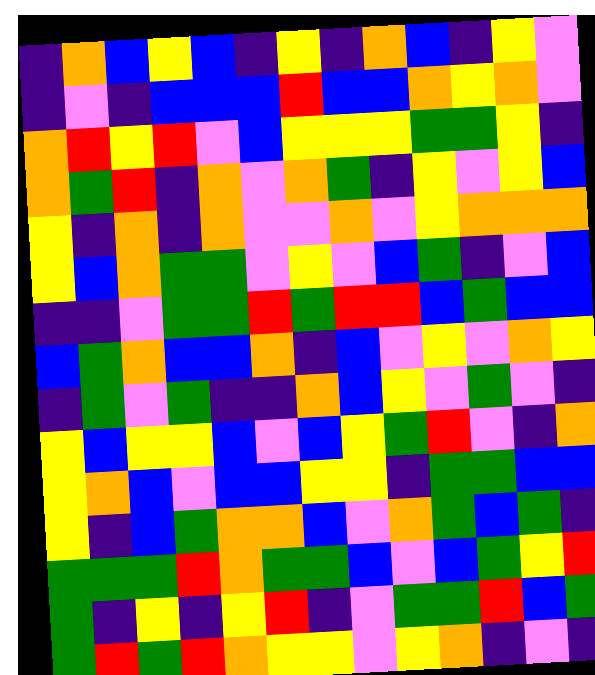[["indigo", "orange", "blue", "yellow", "blue", "indigo", "yellow", "indigo", "orange", "blue", "indigo", "yellow", "violet"], ["indigo", "violet", "indigo", "blue", "blue", "blue", "red", "blue", "blue", "orange", "yellow", "orange", "violet"], ["orange", "red", "yellow", "red", "violet", "blue", "yellow", "yellow", "yellow", "green", "green", "yellow", "indigo"], ["orange", "green", "red", "indigo", "orange", "violet", "orange", "green", "indigo", "yellow", "violet", "yellow", "blue"], ["yellow", "indigo", "orange", "indigo", "orange", "violet", "violet", "orange", "violet", "yellow", "orange", "orange", "orange"], ["yellow", "blue", "orange", "green", "green", "violet", "yellow", "violet", "blue", "green", "indigo", "violet", "blue"], ["indigo", "indigo", "violet", "green", "green", "red", "green", "red", "red", "blue", "green", "blue", "blue"], ["blue", "green", "orange", "blue", "blue", "orange", "indigo", "blue", "violet", "yellow", "violet", "orange", "yellow"], ["indigo", "green", "violet", "green", "indigo", "indigo", "orange", "blue", "yellow", "violet", "green", "violet", "indigo"], ["yellow", "blue", "yellow", "yellow", "blue", "violet", "blue", "yellow", "green", "red", "violet", "indigo", "orange"], ["yellow", "orange", "blue", "violet", "blue", "blue", "yellow", "yellow", "indigo", "green", "green", "blue", "blue"], ["yellow", "indigo", "blue", "green", "orange", "orange", "blue", "violet", "orange", "green", "blue", "green", "indigo"], ["green", "green", "green", "red", "orange", "green", "green", "blue", "violet", "blue", "green", "yellow", "red"], ["green", "indigo", "yellow", "indigo", "yellow", "red", "indigo", "violet", "green", "green", "red", "blue", "green"], ["green", "red", "green", "red", "orange", "yellow", "yellow", "violet", "yellow", "orange", "indigo", "violet", "indigo"]]